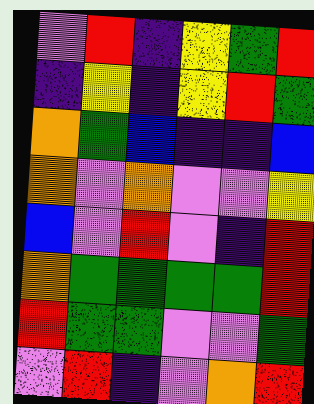[["violet", "red", "indigo", "yellow", "green", "red"], ["indigo", "yellow", "indigo", "yellow", "red", "green"], ["orange", "green", "blue", "indigo", "indigo", "blue"], ["orange", "violet", "orange", "violet", "violet", "yellow"], ["blue", "violet", "red", "violet", "indigo", "red"], ["orange", "green", "green", "green", "green", "red"], ["red", "green", "green", "violet", "violet", "green"], ["violet", "red", "indigo", "violet", "orange", "red"]]